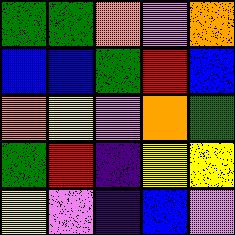[["green", "green", "orange", "violet", "orange"], ["blue", "blue", "green", "red", "blue"], ["orange", "yellow", "violet", "orange", "green"], ["green", "red", "indigo", "yellow", "yellow"], ["yellow", "violet", "indigo", "blue", "violet"]]